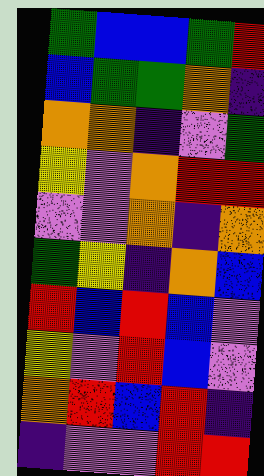[["green", "blue", "blue", "green", "red"], ["blue", "green", "green", "orange", "indigo"], ["orange", "orange", "indigo", "violet", "green"], ["yellow", "violet", "orange", "red", "red"], ["violet", "violet", "orange", "indigo", "orange"], ["green", "yellow", "indigo", "orange", "blue"], ["red", "blue", "red", "blue", "violet"], ["yellow", "violet", "red", "blue", "violet"], ["orange", "red", "blue", "red", "indigo"], ["indigo", "violet", "violet", "red", "red"]]